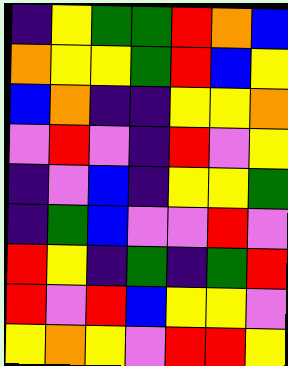[["indigo", "yellow", "green", "green", "red", "orange", "blue"], ["orange", "yellow", "yellow", "green", "red", "blue", "yellow"], ["blue", "orange", "indigo", "indigo", "yellow", "yellow", "orange"], ["violet", "red", "violet", "indigo", "red", "violet", "yellow"], ["indigo", "violet", "blue", "indigo", "yellow", "yellow", "green"], ["indigo", "green", "blue", "violet", "violet", "red", "violet"], ["red", "yellow", "indigo", "green", "indigo", "green", "red"], ["red", "violet", "red", "blue", "yellow", "yellow", "violet"], ["yellow", "orange", "yellow", "violet", "red", "red", "yellow"]]